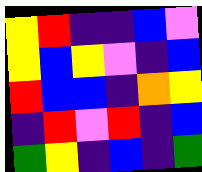[["yellow", "red", "indigo", "indigo", "blue", "violet"], ["yellow", "blue", "yellow", "violet", "indigo", "blue"], ["red", "blue", "blue", "indigo", "orange", "yellow"], ["indigo", "red", "violet", "red", "indigo", "blue"], ["green", "yellow", "indigo", "blue", "indigo", "green"]]